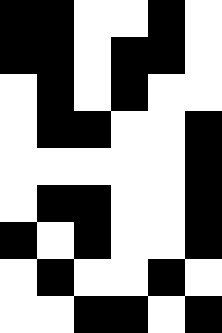[["black", "black", "white", "white", "black", "white"], ["black", "black", "white", "black", "black", "white"], ["white", "black", "white", "black", "white", "white"], ["white", "black", "black", "white", "white", "black"], ["white", "white", "white", "white", "white", "black"], ["white", "black", "black", "white", "white", "black"], ["black", "white", "black", "white", "white", "black"], ["white", "black", "white", "white", "black", "white"], ["white", "white", "black", "black", "white", "black"]]